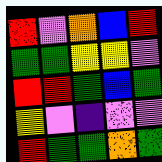[["red", "violet", "orange", "blue", "red"], ["green", "green", "yellow", "yellow", "violet"], ["red", "red", "green", "blue", "green"], ["yellow", "violet", "indigo", "violet", "violet"], ["red", "green", "green", "orange", "green"]]